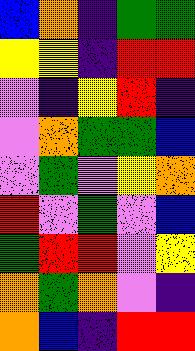[["blue", "orange", "indigo", "green", "green"], ["yellow", "yellow", "indigo", "red", "red"], ["violet", "indigo", "yellow", "red", "indigo"], ["violet", "orange", "green", "green", "blue"], ["violet", "green", "violet", "yellow", "orange"], ["red", "violet", "green", "violet", "blue"], ["green", "red", "red", "violet", "yellow"], ["orange", "green", "orange", "violet", "indigo"], ["orange", "blue", "indigo", "red", "red"]]